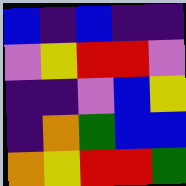[["blue", "indigo", "blue", "indigo", "indigo"], ["violet", "yellow", "red", "red", "violet"], ["indigo", "indigo", "violet", "blue", "yellow"], ["indigo", "orange", "green", "blue", "blue"], ["orange", "yellow", "red", "red", "green"]]